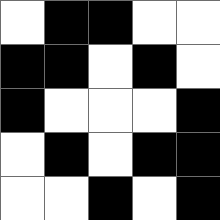[["white", "black", "black", "white", "white"], ["black", "black", "white", "black", "white"], ["black", "white", "white", "white", "black"], ["white", "black", "white", "black", "black"], ["white", "white", "black", "white", "black"]]